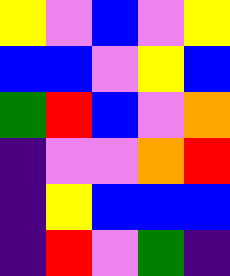[["yellow", "violet", "blue", "violet", "yellow"], ["blue", "blue", "violet", "yellow", "blue"], ["green", "red", "blue", "violet", "orange"], ["indigo", "violet", "violet", "orange", "red"], ["indigo", "yellow", "blue", "blue", "blue"], ["indigo", "red", "violet", "green", "indigo"]]